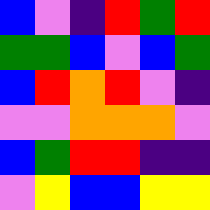[["blue", "violet", "indigo", "red", "green", "red"], ["green", "green", "blue", "violet", "blue", "green"], ["blue", "red", "orange", "red", "violet", "indigo"], ["violet", "violet", "orange", "orange", "orange", "violet"], ["blue", "green", "red", "red", "indigo", "indigo"], ["violet", "yellow", "blue", "blue", "yellow", "yellow"]]